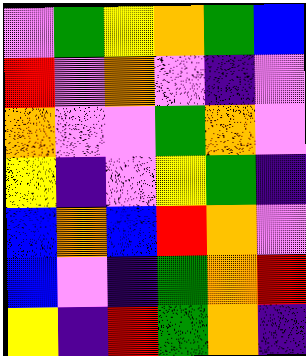[["violet", "green", "yellow", "orange", "green", "blue"], ["red", "violet", "orange", "violet", "indigo", "violet"], ["orange", "violet", "violet", "green", "orange", "violet"], ["yellow", "indigo", "violet", "yellow", "green", "indigo"], ["blue", "orange", "blue", "red", "orange", "violet"], ["blue", "violet", "indigo", "green", "orange", "red"], ["yellow", "indigo", "red", "green", "orange", "indigo"]]